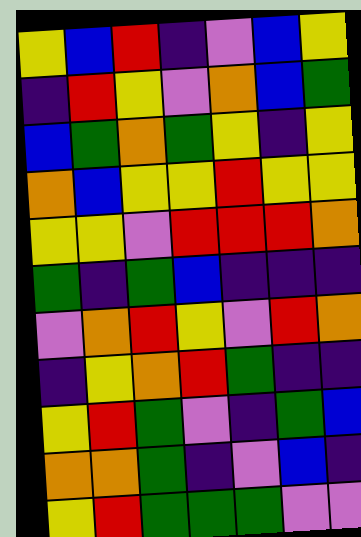[["yellow", "blue", "red", "indigo", "violet", "blue", "yellow"], ["indigo", "red", "yellow", "violet", "orange", "blue", "green"], ["blue", "green", "orange", "green", "yellow", "indigo", "yellow"], ["orange", "blue", "yellow", "yellow", "red", "yellow", "yellow"], ["yellow", "yellow", "violet", "red", "red", "red", "orange"], ["green", "indigo", "green", "blue", "indigo", "indigo", "indigo"], ["violet", "orange", "red", "yellow", "violet", "red", "orange"], ["indigo", "yellow", "orange", "red", "green", "indigo", "indigo"], ["yellow", "red", "green", "violet", "indigo", "green", "blue"], ["orange", "orange", "green", "indigo", "violet", "blue", "indigo"], ["yellow", "red", "green", "green", "green", "violet", "violet"]]